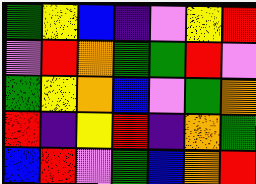[["green", "yellow", "blue", "indigo", "violet", "yellow", "red"], ["violet", "red", "orange", "green", "green", "red", "violet"], ["green", "yellow", "orange", "blue", "violet", "green", "orange"], ["red", "indigo", "yellow", "red", "indigo", "orange", "green"], ["blue", "red", "violet", "green", "blue", "orange", "red"]]